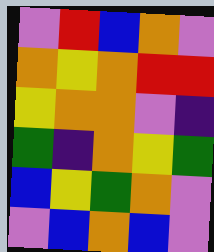[["violet", "red", "blue", "orange", "violet"], ["orange", "yellow", "orange", "red", "red"], ["yellow", "orange", "orange", "violet", "indigo"], ["green", "indigo", "orange", "yellow", "green"], ["blue", "yellow", "green", "orange", "violet"], ["violet", "blue", "orange", "blue", "violet"]]